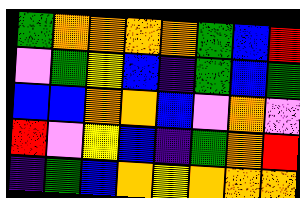[["green", "orange", "orange", "orange", "orange", "green", "blue", "red"], ["violet", "green", "yellow", "blue", "indigo", "green", "blue", "green"], ["blue", "blue", "orange", "orange", "blue", "violet", "orange", "violet"], ["red", "violet", "yellow", "blue", "indigo", "green", "orange", "red"], ["indigo", "green", "blue", "orange", "yellow", "orange", "orange", "orange"]]